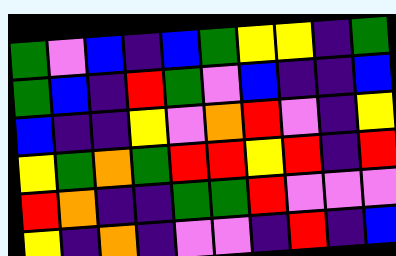[["green", "violet", "blue", "indigo", "blue", "green", "yellow", "yellow", "indigo", "green"], ["green", "blue", "indigo", "red", "green", "violet", "blue", "indigo", "indigo", "blue"], ["blue", "indigo", "indigo", "yellow", "violet", "orange", "red", "violet", "indigo", "yellow"], ["yellow", "green", "orange", "green", "red", "red", "yellow", "red", "indigo", "red"], ["red", "orange", "indigo", "indigo", "green", "green", "red", "violet", "violet", "violet"], ["yellow", "indigo", "orange", "indigo", "violet", "violet", "indigo", "red", "indigo", "blue"]]